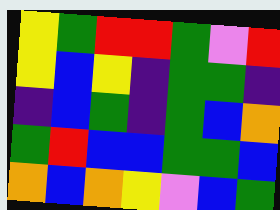[["yellow", "green", "red", "red", "green", "violet", "red"], ["yellow", "blue", "yellow", "indigo", "green", "green", "indigo"], ["indigo", "blue", "green", "indigo", "green", "blue", "orange"], ["green", "red", "blue", "blue", "green", "green", "blue"], ["orange", "blue", "orange", "yellow", "violet", "blue", "green"]]